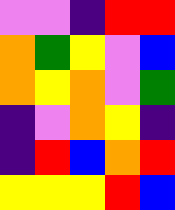[["violet", "violet", "indigo", "red", "red"], ["orange", "green", "yellow", "violet", "blue"], ["orange", "yellow", "orange", "violet", "green"], ["indigo", "violet", "orange", "yellow", "indigo"], ["indigo", "red", "blue", "orange", "red"], ["yellow", "yellow", "yellow", "red", "blue"]]